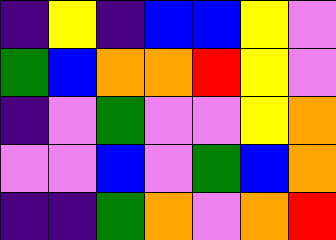[["indigo", "yellow", "indigo", "blue", "blue", "yellow", "violet"], ["green", "blue", "orange", "orange", "red", "yellow", "violet"], ["indigo", "violet", "green", "violet", "violet", "yellow", "orange"], ["violet", "violet", "blue", "violet", "green", "blue", "orange"], ["indigo", "indigo", "green", "orange", "violet", "orange", "red"]]